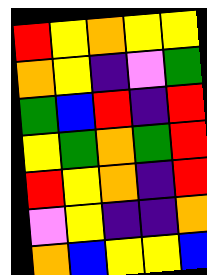[["red", "yellow", "orange", "yellow", "yellow"], ["orange", "yellow", "indigo", "violet", "green"], ["green", "blue", "red", "indigo", "red"], ["yellow", "green", "orange", "green", "red"], ["red", "yellow", "orange", "indigo", "red"], ["violet", "yellow", "indigo", "indigo", "orange"], ["orange", "blue", "yellow", "yellow", "blue"]]